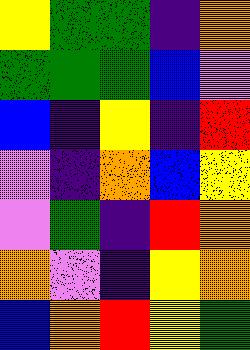[["yellow", "green", "green", "indigo", "orange"], ["green", "green", "green", "blue", "violet"], ["blue", "indigo", "yellow", "indigo", "red"], ["violet", "indigo", "orange", "blue", "yellow"], ["violet", "green", "indigo", "red", "orange"], ["orange", "violet", "indigo", "yellow", "orange"], ["blue", "orange", "red", "yellow", "green"]]